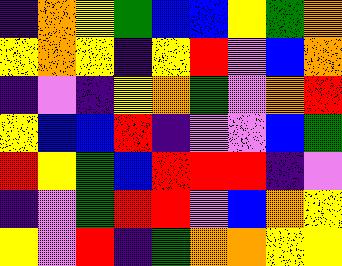[["indigo", "orange", "yellow", "green", "blue", "blue", "yellow", "green", "orange"], ["yellow", "orange", "yellow", "indigo", "yellow", "red", "violet", "blue", "orange"], ["indigo", "violet", "indigo", "yellow", "orange", "green", "violet", "orange", "red"], ["yellow", "blue", "blue", "red", "indigo", "violet", "violet", "blue", "green"], ["red", "yellow", "green", "blue", "red", "red", "red", "indigo", "violet"], ["indigo", "violet", "green", "red", "red", "violet", "blue", "orange", "yellow"], ["yellow", "violet", "red", "indigo", "green", "orange", "orange", "yellow", "yellow"]]